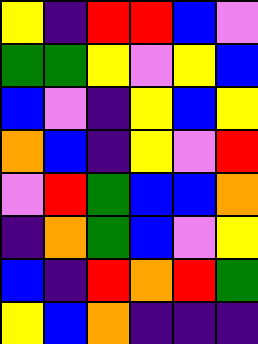[["yellow", "indigo", "red", "red", "blue", "violet"], ["green", "green", "yellow", "violet", "yellow", "blue"], ["blue", "violet", "indigo", "yellow", "blue", "yellow"], ["orange", "blue", "indigo", "yellow", "violet", "red"], ["violet", "red", "green", "blue", "blue", "orange"], ["indigo", "orange", "green", "blue", "violet", "yellow"], ["blue", "indigo", "red", "orange", "red", "green"], ["yellow", "blue", "orange", "indigo", "indigo", "indigo"]]